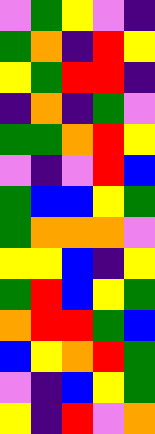[["violet", "green", "yellow", "violet", "indigo"], ["green", "orange", "indigo", "red", "yellow"], ["yellow", "green", "red", "red", "indigo"], ["indigo", "orange", "indigo", "green", "violet"], ["green", "green", "orange", "red", "yellow"], ["violet", "indigo", "violet", "red", "blue"], ["green", "blue", "blue", "yellow", "green"], ["green", "orange", "orange", "orange", "violet"], ["yellow", "yellow", "blue", "indigo", "yellow"], ["green", "red", "blue", "yellow", "green"], ["orange", "red", "red", "green", "blue"], ["blue", "yellow", "orange", "red", "green"], ["violet", "indigo", "blue", "yellow", "green"], ["yellow", "indigo", "red", "violet", "orange"]]